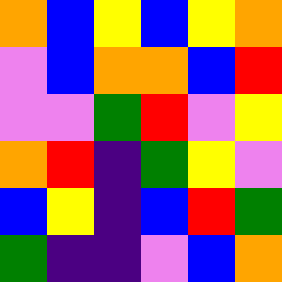[["orange", "blue", "yellow", "blue", "yellow", "orange"], ["violet", "blue", "orange", "orange", "blue", "red"], ["violet", "violet", "green", "red", "violet", "yellow"], ["orange", "red", "indigo", "green", "yellow", "violet"], ["blue", "yellow", "indigo", "blue", "red", "green"], ["green", "indigo", "indigo", "violet", "blue", "orange"]]